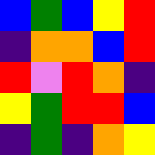[["blue", "green", "blue", "yellow", "red"], ["indigo", "orange", "orange", "blue", "red"], ["red", "violet", "red", "orange", "indigo"], ["yellow", "green", "red", "red", "blue"], ["indigo", "green", "indigo", "orange", "yellow"]]